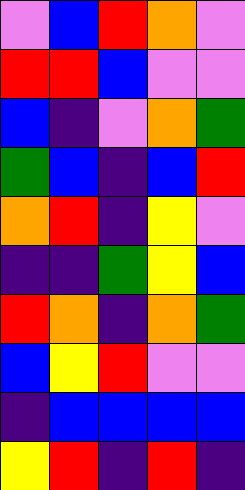[["violet", "blue", "red", "orange", "violet"], ["red", "red", "blue", "violet", "violet"], ["blue", "indigo", "violet", "orange", "green"], ["green", "blue", "indigo", "blue", "red"], ["orange", "red", "indigo", "yellow", "violet"], ["indigo", "indigo", "green", "yellow", "blue"], ["red", "orange", "indigo", "orange", "green"], ["blue", "yellow", "red", "violet", "violet"], ["indigo", "blue", "blue", "blue", "blue"], ["yellow", "red", "indigo", "red", "indigo"]]